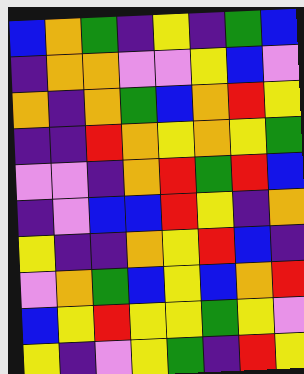[["blue", "orange", "green", "indigo", "yellow", "indigo", "green", "blue"], ["indigo", "orange", "orange", "violet", "violet", "yellow", "blue", "violet"], ["orange", "indigo", "orange", "green", "blue", "orange", "red", "yellow"], ["indigo", "indigo", "red", "orange", "yellow", "orange", "yellow", "green"], ["violet", "violet", "indigo", "orange", "red", "green", "red", "blue"], ["indigo", "violet", "blue", "blue", "red", "yellow", "indigo", "orange"], ["yellow", "indigo", "indigo", "orange", "yellow", "red", "blue", "indigo"], ["violet", "orange", "green", "blue", "yellow", "blue", "orange", "red"], ["blue", "yellow", "red", "yellow", "yellow", "green", "yellow", "violet"], ["yellow", "indigo", "violet", "yellow", "green", "indigo", "red", "yellow"]]